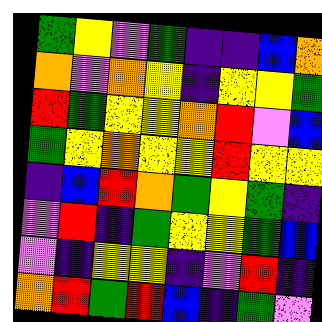[["green", "yellow", "violet", "green", "indigo", "indigo", "blue", "orange"], ["orange", "violet", "orange", "yellow", "indigo", "yellow", "yellow", "green"], ["red", "green", "yellow", "yellow", "orange", "red", "violet", "blue"], ["green", "yellow", "orange", "yellow", "yellow", "red", "yellow", "yellow"], ["indigo", "blue", "red", "orange", "green", "yellow", "green", "indigo"], ["violet", "red", "indigo", "green", "yellow", "yellow", "green", "blue"], ["violet", "indigo", "yellow", "yellow", "indigo", "violet", "red", "indigo"], ["orange", "red", "green", "red", "blue", "indigo", "green", "violet"]]